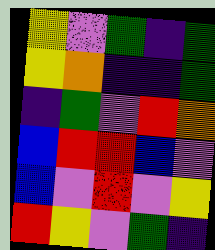[["yellow", "violet", "green", "indigo", "green"], ["yellow", "orange", "indigo", "indigo", "green"], ["indigo", "green", "violet", "red", "orange"], ["blue", "red", "red", "blue", "violet"], ["blue", "violet", "red", "violet", "yellow"], ["red", "yellow", "violet", "green", "indigo"]]